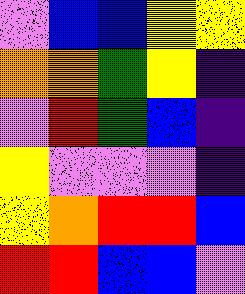[["violet", "blue", "blue", "yellow", "yellow"], ["orange", "orange", "green", "yellow", "indigo"], ["violet", "red", "green", "blue", "indigo"], ["yellow", "violet", "violet", "violet", "indigo"], ["yellow", "orange", "red", "red", "blue"], ["red", "red", "blue", "blue", "violet"]]